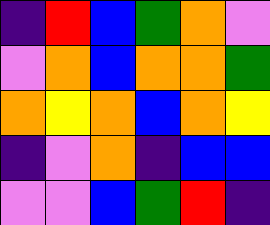[["indigo", "red", "blue", "green", "orange", "violet"], ["violet", "orange", "blue", "orange", "orange", "green"], ["orange", "yellow", "orange", "blue", "orange", "yellow"], ["indigo", "violet", "orange", "indigo", "blue", "blue"], ["violet", "violet", "blue", "green", "red", "indigo"]]